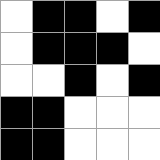[["white", "black", "black", "white", "black"], ["white", "black", "black", "black", "white"], ["white", "white", "black", "white", "black"], ["black", "black", "white", "white", "white"], ["black", "black", "white", "white", "white"]]